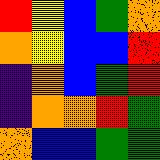[["red", "yellow", "blue", "green", "orange"], ["orange", "yellow", "blue", "blue", "red"], ["indigo", "orange", "blue", "green", "red"], ["indigo", "orange", "orange", "red", "green"], ["orange", "blue", "blue", "green", "green"]]